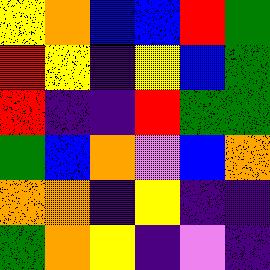[["yellow", "orange", "blue", "blue", "red", "green"], ["red", "yellow", "indigo", "yellow", "blue", "green"], ["red", "indigo", "indigo", "red", "green", "green"], ["green", "blue", "orange", "violet", "blue", "orange"], ["orange", "orange", "indigo", "yellow", "indigo", "indigo"], ["green", "orange", "yellow", "indigo", "violet", "indigo"]]